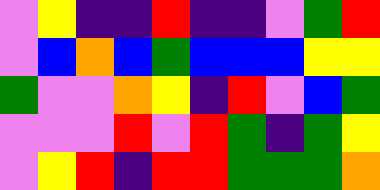[["violet", "yellow", "indigo", "indigo", "red", "indigo", "indigo", "violet", "green", "red"], ["violet", "blue", "orange", "blue", "green", "blue", "blue", "blue", "yellow", "yellow"], ["green", "violet", "violet", "orange", "yellow", "indigo", "red", "violet", "blue", "green"], ["violet", "violet", "violet", "red", "violet", "red", "green", "indigo", "green", "yellow"], ["violet", "yellow", "red", "indigo", "red", "red", "green", "green", "green", "orange"]]